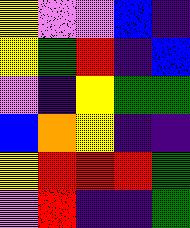[["yellow", "violet", "violet", "blue", "indigo"], ["yellow", "green", "red", "indigo", "blue"], ["violet", "indigo", "yellow", "green", "green"], ["blue", "orange", "yellow", "indigo", "indigo"], ["yellow", "red", "red", "red", "green"], ["violet", "red", "indigo", "indigo", "green"]]